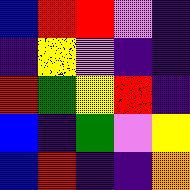[["blue", "red", "red", "violet", "indigo"], ["indigo", "yellow", "violet", "indigo", "indigo"], ["red", "green", "yellow", "red", "indigo"], ["blue", "indigo", "green", "violet", "yellow"], ["blue", "red", "indigo", "indigo", "orange"]]